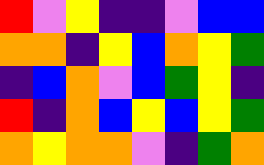[["red", "violet", "yellow", "indigo", "indigo", "violet", "blue", "blue"], ["orange", "orange", "indigo", "yellow", "blue", "orange", "yellow", "green"], ["indigo", "blue", "orange", "violet", "blue", "green", "yellow", "indigo"], ["red", "indigo", "orange", "blue", "yellow", "blue", "yellow", "green"], ["orange", "yellow", "orange", "orange", "violet", "indigo", "green", "orange"]]